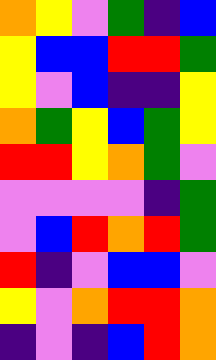[["orange", "yellow", "violet", "green", "indigo", "blue"], ["yellow", "blue", "blue", "red", "red", "green"], ["yellow", "violet", "blue", "indigo", "indigo", "yellow"], ["orange", "green", "yellow", "blue", "green", "yellow"], ["red", "red", "yellow", "orange", "green", "violet"], ["violet", "violet", "violet", "violet", "indigo", "green"], ["violet", "blue", "red", "orange", "red", "green"], ["red", "indigo", "violet", "blue", "blue", "violet"], ["yellow", "violet", "orange", "red", "red", "orange"], ["indigo", "violet", "indigo", "blue", "red", "orange"]]